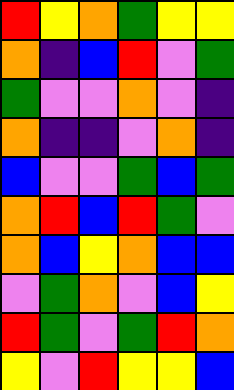[["red", "yellow", "orange", "green", "yellow", "yellow"], ["orange", "indigo", "blue", "red", "violet", "green"], ["green", "violet", "violet", "orange", "violet", "indigo"], ["orange", "indigo", "indigo", "violet", "orange", "indigo"], ["blue", "violet", "violet", "green", "blue", "green"], ["orange", "red", "blue", "red", "green", "violet"], ["orange", "blue", "yellow", "orange", "blue", "blue"], ["violet", "green", "orange", "violet", "blue", "yellow"], ["red", "green", "violet", "green", "red", "orange"], ["yellow", "violet", "red", "yellow", "yellow", "blue"]]